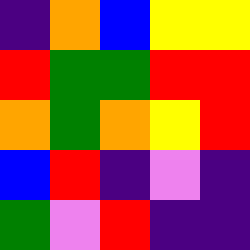[["indigo", "orange", "blue", "yellow", "yellow"], ["red", "green", "green", "red", "red"], ["orange", "green", "orange", "yellow", "red"], ["blue", "red", "indigo", "violet", "indigo"], ["green", "violet", "red", "indigo", "indigo"]]